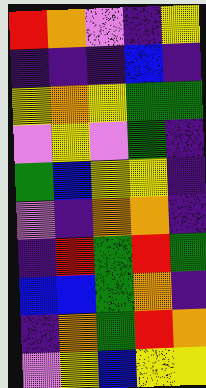[["red", "orange", "violet", "indigo", "yellow"], ["indigo", "indigo", "indigo", "blue", "indigo"], ["yellow", "orange", "yellow", "green", "green"], ["violet", "yellow", "violet", "green", "indigo"], ["green", "blue", "yellow", "yellow", "indigo"], ["violet", "indigo", "orange", "orange", "indigo"], ["indigo", "red", "green", "red", "green"], ["blue", "blue", "green", "orange", "indigo"], ["indigo", "orange", "green", "red", "orange"], ["violet", "yellow", "blue", "yellow", "yellow"]]